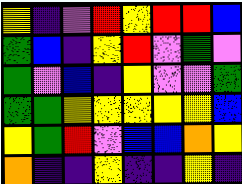[["yellow", "indigo", "violet", "red", "yellow", "red", "red", "blue"], ["green", "blue", "indigo", "yellow", "red", "violet", "green", "violet"], ["green", "violet", "blue", "indigo", "yellow", "violet", "violet", "green"], ["green", "green", "yellow", "yellow", "yellow", "yellow", "yellow", "blue"], ["yellow", "green", "red", "violet", "blue", "blue", "orange", "yellow"], ["orange", "indigo", "indigo", "yellow", "indigo", "indigo", "yellow", "indigo"]]